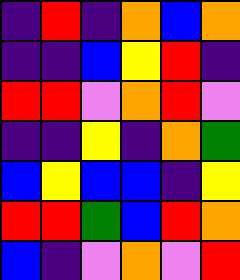[["indigo", "red", "indigo", "orange", "blue", "orange"], ["indigo", "indigo", "blue", "yellow", "red", "indigo"], ["red", "red", "violet", "orange", "red", "violet"], ["indigo", "indigo", "yellow", "indigo", "orange", "green"], ["blue", "yellow", "blue", "blue", "indigo", "yellow"], ["red", "red", "green", "blue", "red", "orange"], ["blue", "indigo", "violet", "orange", "violet", "red"]]